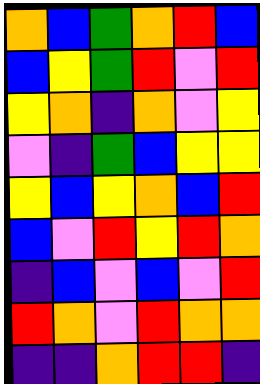[["orange", "blue", "green", "orange", "red", "blue"], ["blue", "yellow", "green", "red", "violet", "red"], ["yellow", "orange", "indigo", "orange", "violet", "yellow"], ["violet", "indigo", "green", "blue", "yellow", "yellow"], ["yellow", "blue", "yellow", "orange", "blue", "red"], ["blue", "violet", "red", "yellow", "red", "orange"], ["indigo", "blue", "violet", "blue", "violet", "red"], ["red", "orange", "violet", "red", "orange", "orange"], ["indigo", "indigo", "orange", "red", "red", "indigo"]]